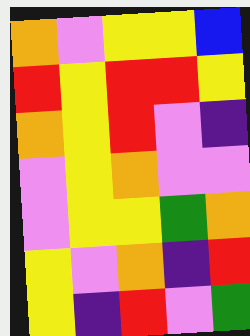[["orange", "violet", "yellow", "yellow", "blue"], ["red", "yellow", "red", "red", "yellow"], ["orange", "yellow", "red", "violet", "indigo"], ["violet", "yellow", "orange", "violet", "violet"], ["violet", "yellow", "yellow", "green", "orange"], ["yellow", "violet", "orange", "indigo", "red"], ["yellow", "indigo", "red", "violet", "green"]]